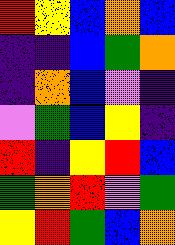[["red", "yellow", "blue", "orange", "blue"], ["indigo", "indigo", "blue", "green", "orange"], ["indigo", "orange", "blue", "violet", "indigo"], ["violet", "green", "blue", "yellow", "indigo"], ["red", "indigo", "yellow", "red", "blue"], ["green", "orange", "red", "violet", "green"], ["yellow", "red", "green", "blue", "orange"]]